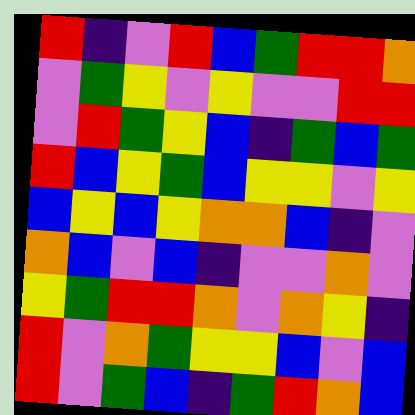[["red", "indigo", "violet", "red", "blue", "green", "red", "red", "orange"], ["violet", "green", "yellow", "violet", "yellow", "violet", "violet", "red", "red"], ["violet", "red", "green", "yellow", "blue", "indigo", "green", "blue", "green"], ["red", "blue", "yellow", "green", "blue", "yellow", "yellow", "violet", "yellow"], ["blue", "yellow", "blue", "yellow", "orange", "orange", "blue", "indigo", "violet"], ["orange", "blue", "violet", "blue", "indigo", "violet", "violet", "orange", "violet"], ["yellow", "green", "red", "red", "orange", "violet", "orange", "yellow", "indigo"], ["red", "violet", "orange", "green", "yellow", "yellow", "blue", "violet", "blue"], ["red", "violet", "green", "blue", "indigo", "green", "red", "orange", "blue"]]